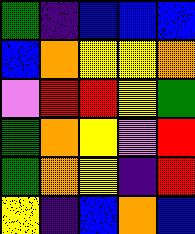[["green", "indigo", "blue", "blue", "blue"], ["blue", "orange", "yellow", "yellow", "orange"], ["violet", "red", "red", "yellow", "green"], ["green", "orange", "yellow", "violet", "red"], ["green", "orange", "yellow", "indigo", "red"], ["yellow", "indigo", "blue", "orange", "blue"]]